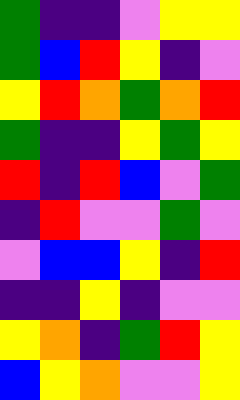[["green", "indigo", "indigo", "violet", "yellow", "yellow"], ["green", "blue", "red", "yellow", "indigo", "violet"], ["yellow", "red", "orange", "green", "orange", "red"], ["green", "indigo", "indigo", "yellow", "green", "yellow"], ["red", "indigo", "red", "blue", "violet", "green"], ["indigo", "red", "violet", "violet", "green", "violet"], ["violet", "blue", "blue", "yellow", "indigo", "red"], ["indigo", "indigo", "yellow", "indigo", "violet", "violet"], ["yellow", "orange", "indigo", "green", "red", "yellow"], ["blue", "yellow", "orange", "violet", "violet", "yellow"]]